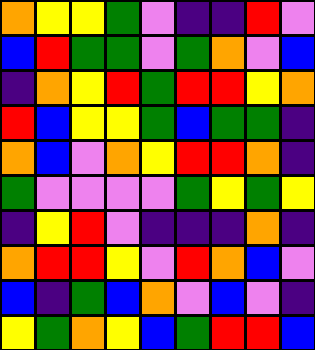[["orange", "yellow", "yellow", "green", "violet", "indigo", "indigo", "red", "violet"], ["blue", "red", "green", "green", "violet", "green", "orange", "violet", "blue"], ["indigo", "orange", "yellow", "red", "green", "red", "red", "yellow", "orange"], ["red", "blue", "yellow", "yellow", "green", "blue", "green", "green", "indigo"], ["orange", "blue", "violet", "orange", "yellow", "red", "red", "orange", "indigo"], ["green", "violet", "violet", "violet", "violet", "green", "yellow", "green", "yellow"], ["indigo", "yellow", "red", "violet", "indigo", "indigo", "indigo", "orange", "indigo"], ["orange", "red", "red", "yellow", "violet", "red", "orange", "blue", "violet"], ["blue", "indigo", "green", "blue", "orange", "violet", "blue", "violet", "indigo"], ["yellow", "green", "orange", "yellow", "blue", "green", "red", "red", "blue"]]